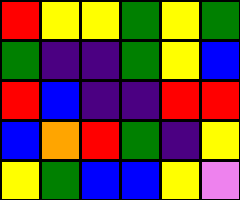[["red", "yellow", "yellow", "green", "yellow", "green"], ["green", "indigo", "indigo", "green", "yellow", "blue"], ["red", "blue", "indigo", "indigo", "red", "red"], ["blue", "orange", "red", "green", "indigo", "yellow"], ["yellow", "green", "blue", "blue", "yellow", "violet"]]